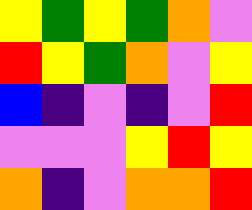[["yellow", "green", "yellow", "green", "orange", "violet"], ["red", "yellow", "green", "orange", "violet", "yellow"], ["blue", "indigo", "violet", "indigo", "violet", "red"], ["violet", "violet", "violet", "yellow", "red", "yellow"], ["orange", "indigo", "violet", "orange", "orange", "red"]]